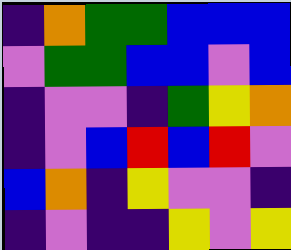[["indigo", "orange", "green", "green", "blue", "blue", "blue"], ["violet", "green", "green", "blue", "blue", "violet", "blue"], ["indigo", "violet", "violet", "indigo", "green", "yellow", "orange"], ["indigo", "violet", "blue", "red", "blue", "red", "violet"], ["blue", "orange", "indigo", "yellow", "violet", "violet", "indigo"], ["indigo", "violet", "indigo", "indigo", "yellow", "violet", "yellow"]]